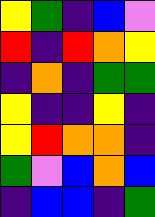[["yellow", "green", "indigo", "blue", "violet"], ["red", "indigo", "red", "orange", "yellow"], ["indigo", "orange", "indigo", "green", "green"], ["yellow", "indigo", "indigo", "yellow", "indigo"], ["yellow", "red", "orange", "orange", "indigo"], ["green", "violet", "blue", "orange", "blue"], ["indigo", "blue", "blue", "indigo", "green"]]